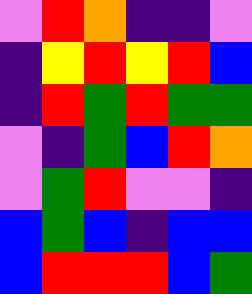[["violet", "red", "orange", "indigo", "indigo", "violet"], ["indigo", "yellow", "red", "yellow", "red", "blue"], ["indigo", "red", "green", "red", "green", "green"], ["violet", "indigo", "green", "blue", "red", "orange"], ["violet", "green", "red", "violet", "violet", "indigo"], ["blue", "green", "blue", "indigo", "blue", "blue"], ["blue", "red", "red", "red", "blue", "green"]]